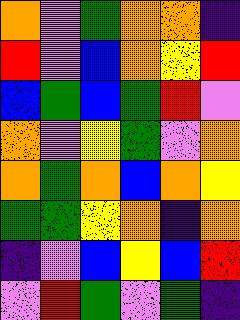[["orange", "violet", "green", "orange", "orange", "indigo"], ["red", "violet", "blue", "orange", "yellow", "red"], ["blue", "green", "blue", "green", "red", "violet"], ["orange", "violet", "yellow", "green", "violet", "orange"], ["orange", "green", "orange", "blue", "orange", "yellow"], ["green", "green", "yellow", "orange", "indigo", "orange"], ["indigo", "violet", "blue", "yellow", "blue", "red"], ["violet", "red", "green", "violet", "green", "indigo"]]